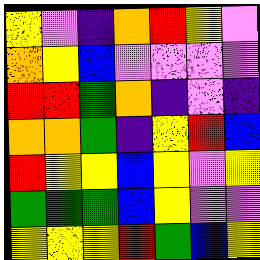[["yellow", "violet", "indigo", "orange", "red", "yellow", "violet"], ["orange", "yellow", "blue", "violet", "violet", "violet", "violet"], ["red", "red", "green", "orange", "indigo", "violet", "indigo"], ["orange", "orange", "green", "indigo", "yellow", "red", "blue"], ["red", "yellow", "yellow", "blue", "yellow", "violet", "yellow"], ["green", "green", "green", "blue", "yellow", "violet", "violet"], ["yellow", "yellow", "yellow", "red", "green", "blue", "yellow"]]